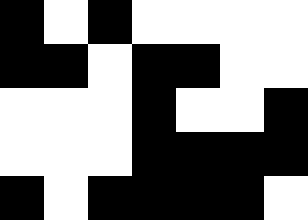[["black", "white", "black", "white", "white", "white", "white"], ["black", "black", "white", "black", "black", "white", "white"], ["white", "white", "white", "black", "white", "white", "black"], ["white", "white", "white", "black", "black", "black", "black"], ["black", "white", "black", "black", "black", "black", "white"]]